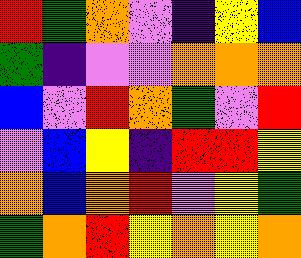[["red", "green", "orange", "violet", "indigo", "yellow", "blue"], ["green", "indigo", "violet", "violet", "orange", "orange", "orange"], ["blue", "violet", "red", "orange", "green", "violet", "red"], ["violet", "blue", "yellow", "indigo", "red", "red", "yellow"], ["orange", "blue", "orange", "red", "violet", "yellow", "green"], ["green", "orange", "red", "yellow", "orange", "yellow", "orange"]]